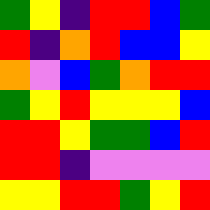[["green", "yellow", "indigo", "red", "red", "blue", "green"], ["red", "indigo", "orange", "red", "blue", "blue", "yellow"], ["orange", "violet", "blue", "green", "orange", "red", "red"], ["green", "yellow", "red", "yellow", "yellow", "yellow", "blue"], ["red", "red", "yellow", "green", "green", "blue", "red"], ["red", "red", "indigo", "violet", "violet", "violet", "violet"], ["yellow", "yellow", "red", "red", "green", "yellow", "red"]]